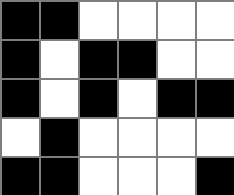[["black", "black", "white", "white", "white", "white"], ["black", "white", "black", "black", "white", "white"], ["black", "white", "black", "white", "black", "black"], ["white", "black", "white", "white", "white", "white"], ["black", "black", "white", "white", "white", "black"]]